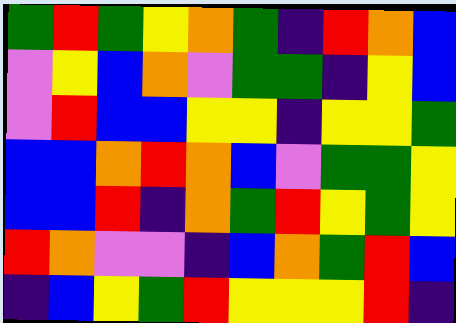[["green", "red", "green", "yellow", "orange", "green", "indigo", "red", "orange", "blue"], ["violet", "yellow", "blue", "orange", "violet", "green", "green", "indigo", "yellow", "blue"], ["violet", "red", "blue", "blue", "yellow", "yellow", "indigo", "yellow", "yellow", "green"], ["blue", "blue", "orange", "red", "orange", "blue", "violet", "green", "green", "yellow"], ["blue", "blue", "red", "indigo", "orange", "green", "red", "yellow", "green", "yellow"], ["red", "orange", "violet", "violet", "indigo", "blue", "orange", "green", "red", "blue"], ["indigo", "blue", "yellow", "green", "red", "yellow", "yellow", "yellow", "red", "indigo"]]